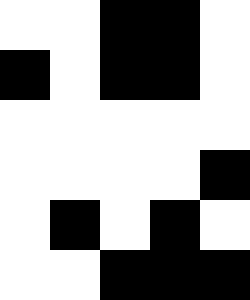[["white", "white", "black", "black", "white"], ["black", "white", "black", "black", "white"], ["white", "white", "white", "white", "white"], ["white", "white", "white", "white", "black"], ["white", "black", "white", "black", "white"], ["white", "white", "black", "black", "black"]]